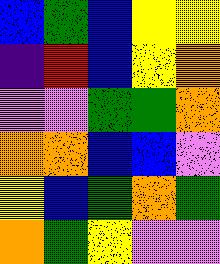[["blue", "green", "blue", "yellow", "yellow"], ["indigo", "red", "blue", "yellow", "orange"], ["violet", "violet", "green", "green", "orange"], ["orange", "orange", "blue", "blue", "violet"], ["yellow", "blue", "green", "orange", "green"], ["orange", "green", "yellow", "violet", "violet"]]